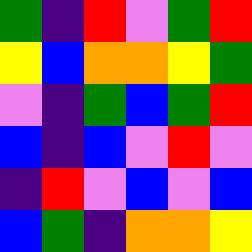[["green", "indigo", "red", "violet", "green", "red"], ["yellow", "blue", "orange", "orange", "yellow", "green"], ["violet", "indigo", "green", "blue", "green", "red"], ["blue", "indigo", "blue", "violet", "red", "violet"], ["indigo", "red", "violet", "blue", "violet", "blue"], ["blue", "green", "indigo", "orange", "orange", "yellow"]]